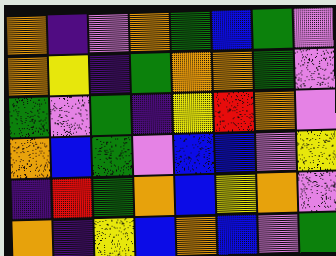[["orange", "indigo", "violet", "orange", "green", "blue", "green", "violet"], ["orange", "yellow", "indigo", "green", "orange", "orange", "green", "violet"], ["green", "violet", "green", "indigo", "yellow", "red", "orange", "violet"], ["orange", "blue", "green", "violet", "blue", "blue", "violet", "yellow"], ["indigo", "red", "green", "orange", "blue", "yellow", "orange", "violet"], ["orange", "indigo", "yellow", "blue", "orange", "blue", "violet", "green"]]